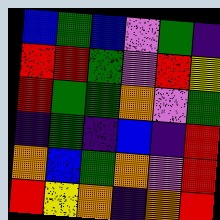[["blue", "green", "blue", "violet", "green", "indigo"], ["red", "red", "green", "violet", "red", "yellow"], ["red", "green", "green", "orange", "violet", "green"], ["indigo", "green", "indigo", "blue", "indigo", "red"], ["orange", "blue", "green", "orange", "violet", "red"], ["red", "yellow", "orange", "indigo", "orange", "red"]]